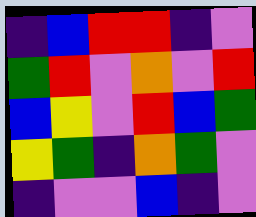[["indigo", "blue", "red", "red", "indigo", "violet"], ["green", "red", "violet", "orange", "violet", "red"], ["blue", "yellow", "violet", "red", "blue", "green"], ["yellow", "green", "indigo", "orange", "green", "violet"], ["indigo", "violet", "violet", "blue", "indigo", "violet"]]